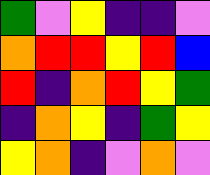[["green", "violet", "yellow", "indigo", "indigo", "violet"], ["orange", "red", "red", "yellow", "red", "blue"], ["red", "indigo", "orange", "red", "yellow", "green"], ["indigo", "orange", "yellow", "indigo", "green", "yellow"], ["yellow", "orange", "indigo", "violet", "orange", "violet"]]